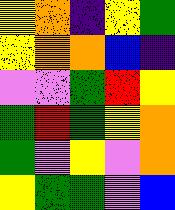[["yellow", "orange", "indigo", "yellow", "green"], ["yellow", "orange", "orange", "blue", "indigo"], ["violet", "violet", "green", "red", "yellow"], ["green", "red", "green", "yellow", "orange"], ["green", "violet", "yellow", "violet", "orange"], ["yellow", "green", "green", "violet", "blue"]]